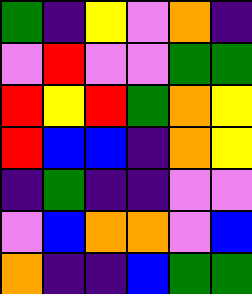[["green", "indigo", "yellow", "violet", "orange", "indigo"], ["violet", "red", "violet", "violet", "green", "green"], ["red", "yellow", "red", "green", "orange", "yellow"], ["red", "blue", "blue", "indigo", "orange", "yellow"], ["indigo", "green", "indigo", "indigo", "violet", "violet"], ["violet", "blue", "orange", "orange", "violet", "blue"], ["orange", "indigo", "indigo", "blue", "green", "green"]]